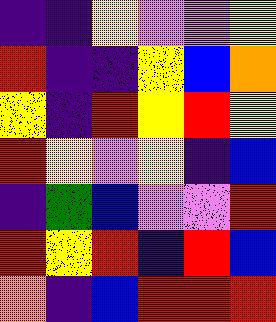[["indigo", "indigo", "yellow", "violet", "violet", "yellow"], ["red", "indigo", "indigo", "yellow", "blue", "orange"], ["yellow", "indigo", "red", "yellow", "red", "yellow"], ["red", "yellow", "violet", "yellow", "indigo", "blue"], ["indigo", "green", "blue", "violet", "violet", "red"], ["red", "yellow", "red", "indigo", "red", "blue"], ["orange", "indigo", "blue", "red", "red", "red"]]